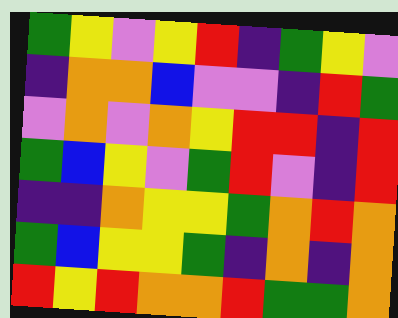[["green", "yellow", "violet", "yellow", "red", "indigo", "green", "yellow", "violet"], ["indigo", "orange", "orange", "blue", "violet", "violet", "indigo", "red", "green"], ["violet", "orange", "violet", "orange", "yellow", "red", "red", "indigo", "red"], ["green", "blue", "yellow", "violet", "green", "red", "violet", "indigo", "red"], ["indigo", "indigo", "orange", "yellow", "yellow", "green", "orange", "red", "orange"], ["green", "blue", "yellow", "yellow", "green", "indigo", "orange", "indigo", "orange"], ["red", "yellow", "red", "orange", "orange", "red", "green", "green", "orange"]]